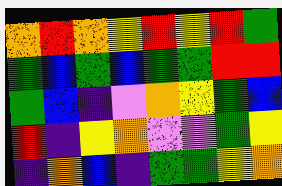[["orange", "red", "orange", "yellow", "red", "yellow", "red", "green"], ["green", "blue", "green", "blue", "green", "green", "red", "red"], ["green", "blue", "indigo", "violet", "orange", "yellow", "green", "blue"], ["red", "indigo", "yellow", "orange", "violet", "violet", "green", "yellow"], ["indigo", "orange", "blue", "indigo", "green", "green", "yellow", "orange"]]